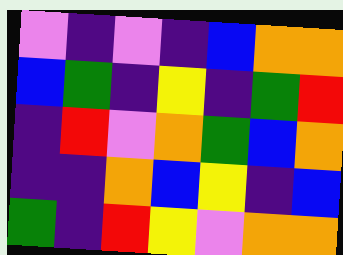[["violet", "indigo", "violet", "indigo", "blue", "orange", "orange"], ["blue", "green", "indigo", "yellow", "indigo", "green", "red"], ["indigo", "red", "violet", "orange", "green", "blue", "orange"], ["indigo", "indigo", "orange", "blue", "yellow", "indigo", "blue"], ["green", "indigo", "red", "yellow", "violet", "orange", "orange"]]